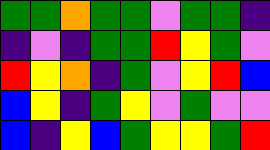[["green", "green", "orange", "green", "green", "violet", "green", "green", "indigo"], ["indigo", "violet", "indigo", "green", "green", "red", "yellow", "green", "violet"], ["red", "yellow", "orange", "indigo", "green", "violet", "yellow", "red", "blue"], ["blue", "yellow", "indigo", "green", "yellow", "violet", "green", "violet", "violet"], ["blue", "indigo", "yellow", "blue", "green", "yellow", "yellow", "green", "red"]]